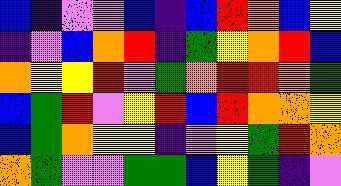[["blue", "indigo", "violet", "violet", "blue", "indigo", "blue", "red", "orange", "blue", "yellow"], ["indigo", "violet", "blue", "orange", "red", "indigo", "green", "yellow", "orange", "red", "blue"], ["orange", "yellow", "yellow", "red", "violet", "green", "orange", "red", "red", "orange", "green"], ["blue", "green", "red", "violet", "yellow", "red", "blue", "red", "orange", "orange", "yellow"], ["blue", "green", "orange", "yellow", "yellow", "indigo", "violet", "yellow", "green", "red", "orange"], ["orange", "green", "violet", "violet", "green", "green", "blue", "yellow", "green", "indigo", "violet"]]